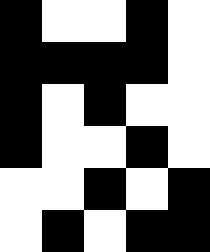[["black", "white", "white", "black", "white"], ["black", "black", "black", "black", "white"], ["black", "white", "black", "white", "white"], ["black", "white", "white", "black", "white"], ["white", "white", "black", "white", "black"], ["white", "black", "white", "black", "black"]]